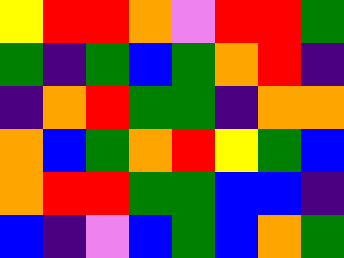[["yellow", "red", "red", "orange", "violet", "red", "red", "green"], ["green", "indigo", "green", "blue", "green", "orange", "red", "indigo"], ["indigo", "orange", "red", "green", "green", "indigo", "orange", "orange"], ["orange", "blue", "green", "orange", "red", "yellow", "green", "blue"], ["orange", "red", "red", "green", "green", "blue", "blue", "indigo"], ["blue", "indigo", "violet", "blue", "green", "blue", "orange", "green"]]